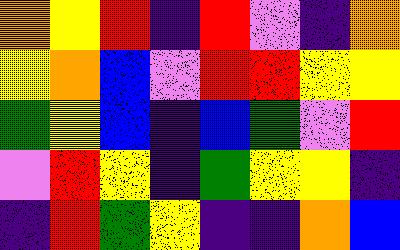[["orange", "yellow", "red", "indigo", "red", "violet", "indigo", "orange"], ["yellow", "orange", "blue", "violet", "red", "red", "yellow", "yellow"], ["green", "yellow", "blue", "indigo", "blue", "green", "violet", "red"], ["violet", "red", "yellow", "indigo", "green", "yellow", "yellow", "indigo"], ["indigo", "red", "green", "yellow", "indigo", "indigo", "orange", "blue"]]